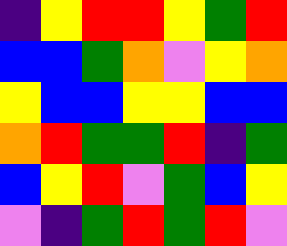[["indigo", "yellow", "red", "red", "yellow", "green", "red"], ["blue", "blue", "green", "orange", "violet", "yellow", "orange"], ["yellow", "blue", "blue", "yellow", "yellow", "blue", "blue"], ["orange", "red", "green", "green", "red", "indigo", "green"], ["blue", "yellow", "red", "violet", "green", "blue", "yellow"], ["violet", "indigo", "green", "red", "green", "red", "violet"]]